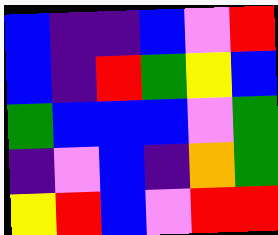[["blue", "indigo", "indigo", "blue", "violet", "red"], ["blue", "indigo", "red", "green", "yellow", "blue"], ["green", "blue", "blue", "blue", "violet", "green"], ["indigo", "violet", "blue", "indigo", "orange", "green"], ["yellow", "red", "blue", "violet", "red", "red"]]